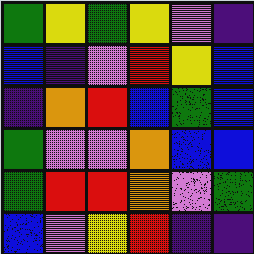[["green", "yellow", "green", "yellow", "violet", "indigo"], ["blue", "indigo", "violet", "red", "yellow", "blue"], ["indigo", "orange", "red", "blue", "green", "blue"], ["green", "violet", "violet", "orange", "blue", "blue"], ["green", "red", "red", "orange", "violet", "green"], ["blue", "violet", "yellow", "red", "indigo", "indigo"]]